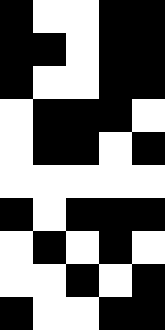[["black", "white", "white", "black", "black"], ["black", "black", "white", "black", "black"], ["black", "white", "white", "black", "black"], ["white", "black", "black", "black", "white"], ["white", "black", "black", "white", "black"], ["white", "white", "white", "white", "white"], ["black", "white", "black", "black", "black"], ["white", "black", "white", "black", "white"], ["white", "white", "black", "white", "black"], ["black", "white", "white", "black", "black"]]